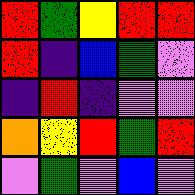[["red", "green", "yellow", "red", "red"], ["red", "indigo", "blue", "green", "violet"], ["indigo", "red", "indigo", "violet", "violet"], ["orange", "yellow", "red", "green", "red"], ["violet", "green", "violet", "blue", "violet"]]